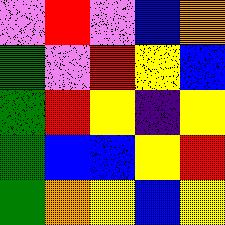[["violet", "red", "violet", "blue", "orange"], ["green", "violet", "red", "yellow", "blue"], ["green", "red", "yellow", "indigo", "yellow"], ["green", "blue", "blue", "yellow", "red"], ["green", "orange", "yellow", "blue", "yellow"]]